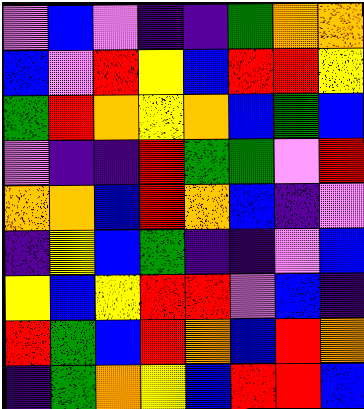[["violet", "blue", "violet", "indigo", "indigo", "green", "orange", "orange"], ["blue", "violet", "red", "yellow", "blue", "red", "red", "yellow"], ["green", "red", "orange", "yellow", "orange", "blue", "green", "blue"], ["violet", "indigo", "indigo", "red", "green", "green", "violet", "red"], ["orange", "orange", "blue", "red", "orange", "blue", "indigo", "violet"], ["indigo", "yellow", "blue", "green", "indigo", "indigo", "violet", "blue"], ["yellow", "blue", "yellow", "red", "red", "violet", "blue", "indigo"], ["red", "green", "blue", "red", "orange", "blue", "red", "orange"], ["indigo", "green", "orange", "yellow", "blue", "red", "red", "blue"]]